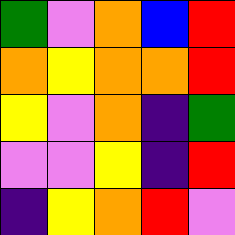[["green", "violet", "orange", "blue", "red"], ["orange", "yellow", "orange", "orange", "red"], ["yellow", "violet", "orange", "indigo", "green"], ["violet", "violet", "yellow", "indigo", "red"], ["indigo", "yellow", "orange", "red", "violet"]]